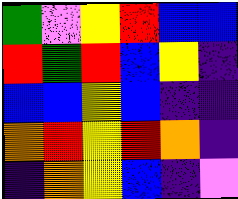[["green", "violet", "yellow", "red", "blue", "blue"], ["red", "green", "red", "blue", "yellow", "indigo"], ["blue", "blue", "yellow", "blue", "indigo", "indigo"], ["orange", "red", "yellow", "red", "orange", "indigo"], ["indigo", "orange", "yellow", "blue", "indigo", "violet"]]